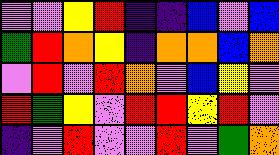[["violet", "violet", "yellow", "red", "indigo", "indigo", "blue", "violet", "blue"], ["green", "red", "orange", "yellow", "indigo", "orange", "orange", "blue", "orange"], ["violet", "red", "violet", "red", "orange", "violet", "blue", "yellow", "violet"], ["red", "green", "yellow", "violet", "red", "red", "yellow", "red", "violet"], ["indigo", "violet", "red", "violet", "violet", "red", "violet", "green", "orange"]]